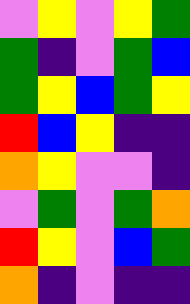[["violet", "yellow", "violet", "yellow", "green"], ["green", "indigo", "violet", "green", "blue"], ["green", "yellow", "blue", "green", "yellow"], ["red", "blue", "yellow", "indigo", "indigo"], ["orange", "yellow", "violet", "violet", "indigo"], ["violet", "green", "violet", "green", "orange"], ["red", "yellow", "violet", "blue", "green"], ["orange", "indigo", "violet", "indigo", "indigo"]]